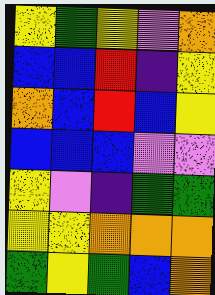[["yellow", "green", "yellow", "violet", "orange"], ["blue", "blue", "red", "indigo", "yellow"], ["orange", "blue", "red", "blue", "yellow"], ["blue", "blue", "blue", "violet", "violet"], ["yellow", "violet", "indigo", "green", "green"], ["yellow", "yellow", "orange", "orange", "orange"], ["green", "yellow", "green", "blue", "orange"]]